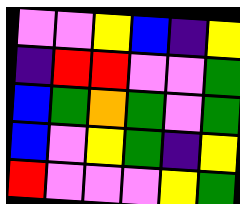[["violet", "violet", "yellow", "blue", "indigo", "yellow"], ["indigo", "red", "red", "violet", "violet", "green"], ["blue", "green", "orange", "green", "violet", "green"], ["blue", "violet", "yellow", "green", "indigo", "yellow"], ["red", "violet", "violet", "violet", "yellow", "green"]]